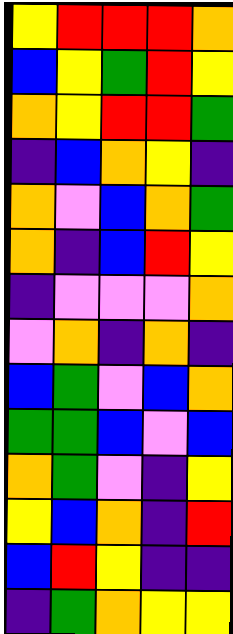[["yellow", "red", "red", "red", "orange"], ["blue", "yellow", "green", "red", "yellow"], ["orange", "yellow", "red", "red", "green"], ["indigo", "blue", "orange", "yellow", "indigo"], ["orange", "violet", "blue", "orange", "green"], ["orange", "indigo", "blue", "red", "yellow"], ["indigo", "violet", "violet", "violet", "orange"], ["violet", "orange", "indigo", "orange", "indigo"], ["blue", "green", "violet", "blue", "orange"], ["green", "green", "blue", "violet", "blue"], ["orange", "green", "violet", "indigo", "yellow"], ["yellow", "blue", "orange", "indigo", "red"], ["blue", "red", "yellow", "indigo", "indigo"], ["indigo", "green", "orange", "yellow", "yellow"]]